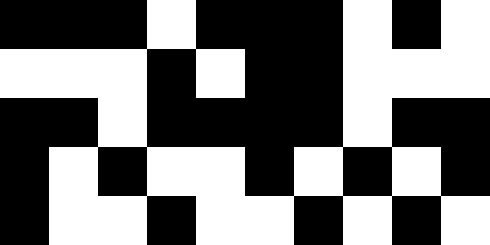[["black", "black", "black", "white", "black", "black", "black", "white", "black", "white"], ["white", "white", "white", "black", "white", "black", "black", "white", "white", "white"], ["black", "black", "white", "black", "black", "black", "black", "white", "black", "black"], ["black", "white", "black", "white", "white", "black", "white", "black", "white", "black"], ["black", "white", "white", "black", "white", "white", "black", "white", "black", "white"]]